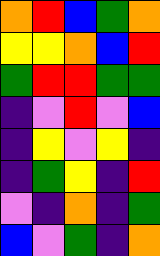[["orange", "red", "blue", "green", "orange"], ["yellow", "yellow", "orange", "blue", "red"], ["green", "red", "red", "green", "green"], ["indigo", "violet", "red", "violet", "blue"], ["indigo", "yellow", "violet", "yellow", "indigo"], ["indigo", "green", "yellow", "indigo", "red"], ["violet", "indigo", "orange", "indigo", "green"], ["blue", "violet", "green", "indigo", "orange"]]